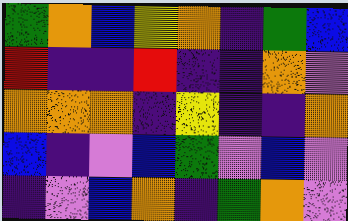[["green", "orange", "blue", "yellow", "orange", "indigo", "green", "blue"], ["red", "indigo", "indigo", "red", "indigo", "indigo", "orange", "violet"], ["orange", "orange", "orange", "indigo", "yellow", "indigo", "indigo", "orange"], ["blue", "indigo", "violet", "blue", "green", "violet", "blue", "violet"], ["indigo", "violet", "blue", "orange", "indigo", "green", "orange", "violet"]]